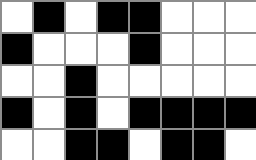[["white", "black", "white", "black", "black", "white", "white", "white"], ["black", "white", "white", "white", "black", "white", "white", "white"], ["white", "white", "black", "white", "white", "white", "white", "white"], ["black", "white", "black", "white", "black", "black", "black", "black"], ["white", "white", "black", "black", "white", "black", "black", "white"]]